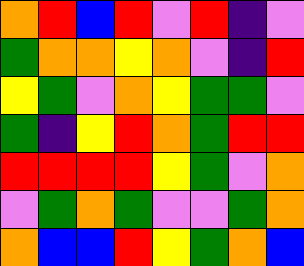[["orange", "red", "blue", "red", "violet", "red", "indigo", "violet"], ["green", "orange", "orange", "yellow", "orange", "violet", "indigo", "red"], ["yellow", "green", "violet", "orange", "yellow", "green", "green", "violet"], ["green", "indigo", "yellow", "red", "orange", "green", "red", "red"], ["red", "red", "red", "red", "yellow", "green", "violet", "orange"], ["violet", "green", "orange", "green", "violet", "violet", "green", "orange"], ["orange", "blue", "blue", "red", "yellow", "green", "orange", "blue"]]